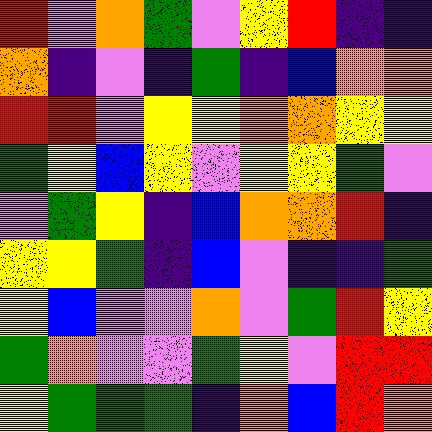[["red", "violet", "orange", "green", "violet", "yellow", "red", "indigo", "indigo"], ["orange", "indigo", "violet", "indigo", "green", "indigo", "blue", "orange", "orange"], ["red", "red", "violet", "yellow", "yellow", "orange", "orange", "yellow", "yellow"], ["green", "yellow", "blue", "yellow", "violet", "yellow", "yellow", "green", "violet"], ["violet", "green", "yellow", "indigo", "blue", "orange", "orange", "red", "indigo"], ["yellow", "yellow", "green", "indigo", "blue", "violet", "indigo", "indigo", "green"], ["yellow", "blue", "violet", "violet", "orange", "violet", "green", "red", "yellow"], ["green", "orange", "violet", "violet", "green", "yellow", "violet", "red", "red"], ["yellow", "green", "green", "green", "indigo", "orange", "blue", "red", "orange"]]